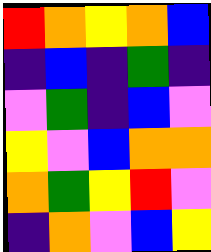[["red", "orange", "yellow", "orange", "blue"], ["indigo", "blue", "indigo", "green", "indigo"], ["violet", "green", "indigo", "blue", "violet"], ["yellow", "violet", "blue", "orange", "orange"], ["orange", "green", "yellow", "red", "violet"], ["indigo", "orange", "violet", "blue", "yellow"]]